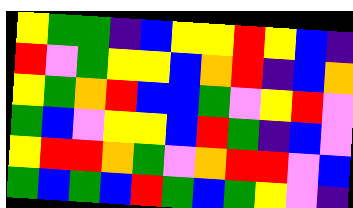[["yellow", "green", "green", "indigo", "blue", "yellow", "yellow", "red", "yellow", "blue", "indigo"], ["red", "violet", "green", "yellow", "yellow", "blue", "orange", "red", "indigo", "blue", "orange"], ["yellow", "green", "orange", "red", "blue", "blue", "green", "violet", "yellow", "red", "violet"], ["green", "blue", "violet", "yellow", "yellow", "blue", "red", "green", "indigo", "blue", "violet"], ["yellow", "red", "red", "orange", "green", "violet", "orange", "red", "red", "violet", "blue"], ["green", "blue", "green", "blue", "red", "green", "blue", "green", "yellow", "violet", "indigo"]]